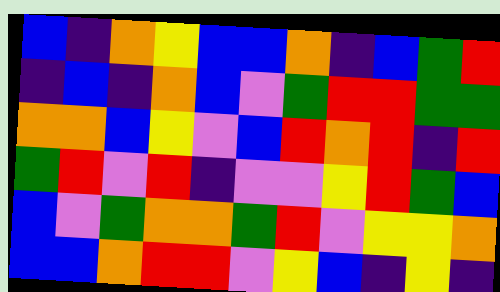[["blue", "indigo", "orange", "yellow", "blue", "blue", "orange", "indigo", "blue", "green", "red"], ["indigo", "blue", "indigo", "orange", "blue", "violet", "green", "red", "red", "green", "green"], ["orange", "orange", "blue", "yellow", "violet", "blue", "red", "orange", "red", "indigo", "red"], ["green", "red", "violet", "red", "indigo", "violet", "violet", "yellow", "red", "green", "blue"], ["blue", "violet", "green", "orange", "orange", "green", "red", "violet", "yellow", "yellow", "orange"], ["blue", "blue", "orange", "red", "red", "violet", "yellow", "blue", "indigo", "yellow", "indigo"]]